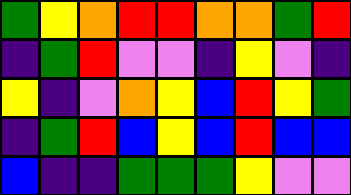[["green", "yellow", "orange", "red", "red", "orange", "orange", "green", "red"], ["indigo", "green", "red", "violet", "violet", "indigo", "yellow", "violet", "indigo"], ["yellow", "indigo", "violet", "orange", "yellow", "blue", "red", "yellow", "green"], ["indigo", "green", "red", "blue", "yellow", "blue", "red", "blue", "blue"], ["blue", "indigo", "indigo", "green", "green", "green", "yellow", "violet", "violet"]]